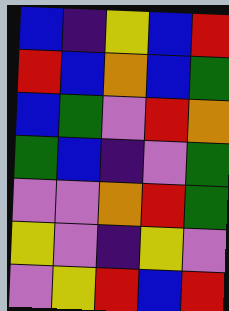[["blue", "indigo", "yellow", "blue", "red"], ["red", "blue", "orange", "blue", "green"], ["blue", "green", "violet", "red", "orange"], ["green", "blue", "indigo", "violet", "green"], ["violet", "violet", "orange", "red", "green"], ["yellow", "violet", "indigo", "yellow", "violet"], ["violet", "yellow", "red", "blue", "red"]]